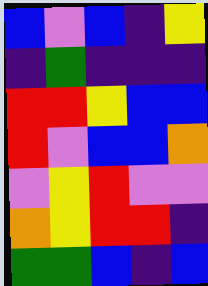[["blue", "violet", "blue", "indigo", "yellow"], ["indigo", "green", "indigo", "indigo", "indigo"], ["red", "red", "yellow", "blue", "blue"], ["red", "violet", "blue", "blue", "orange"], ["violet", "yellow", "red", "violet", "violet"], ["orange", "yellow", "red", "red", "indigo"], ["green", "green", "blue", "indigo", "blue"]]